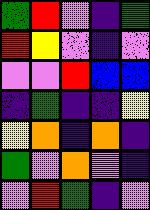[["green", "red", "violet", "indigo", "green"], ["red", "yellow", "violet", "indigo", "violet"], ["violet", "violet", "red", "blue", "blue"], ["indigo", "green", "indigo", "indigo", "yellow"], ["yellow", "orange", "indigo", "orange", "indigo"], ["green", "violet", "orange", "violet", "indigo"], ["violet", "red", "green", "indigo", "violet"]]